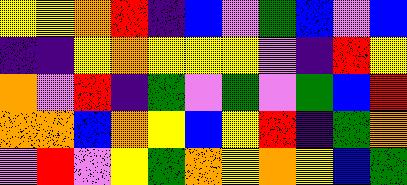[["yellow", "yellow", "orange", "red", "indigo", "blue", "violet", "green", "blue", "violet", "blue"], ["indigo", "indigo", "yellow", "orange", "yellow", "yellow", "yellow", "violet", "indigo", "red", "yellow"], ["orange", "violet", "red", "indigo", "green", "violet", "green", "violet", "green", "blue", "red"], ["orange", "orange", "blue", "orange", "yellow", "blue", "yellow", "red", "indigo", "green", "orange"], ["violet", "red", "violet", "yellow", "green", "orange", "yellow", "orange", "yellow", "blue", "green"]]